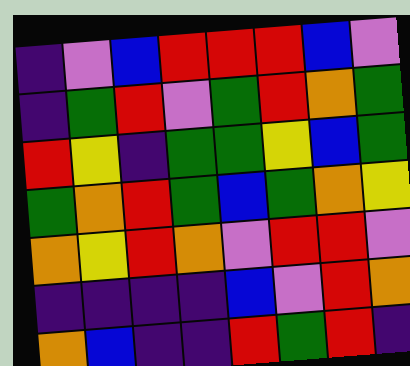[["indigo", "violet", "blue", "red", "red", "red", "blue", "violet"], ["indigo", "green", "red", "violet", "green", "red", "orange", "green"], ["red", "yellow", "indigo", "green", "green", "yellow", "blue", "green"], ["green", "orange", "red", "green", "blue", "green", "orange", "yellow"], ["orange", "yellow", "red", "orange", "violet", "red", "red", "violet"], ["indigo", "indigo", "indigo", "indigo", "blue", "violet", "red", "orange"], ["orange", "blue", "indigo", "indigo", "red", "green", "red", "indigo"]]